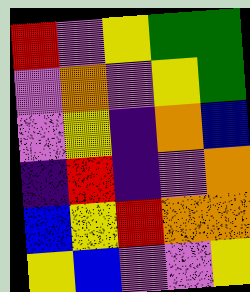[["red", "violet", "yellow", "green", "green"], ["violet", "orange", "violet", "yellow", "green"], ["violet", "yellow", "indigo", "orange", "blue"], ["indigo", "red", "indigo", "violet", "orange"], ["blue", "yellow", "red", "orange", "orange"], ["yellow", "blue", "violet", "violet", "yellow"]]